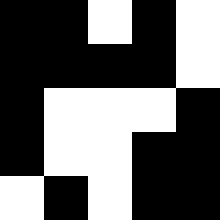[["black", "black", "white", "black", "white"], ["black", "black", "black", "black", "white"], ["black", "white", "white", "white", "black"], ["black", "white", "white", "black", "black"], ["white", "black", "white", "black", "black"]]